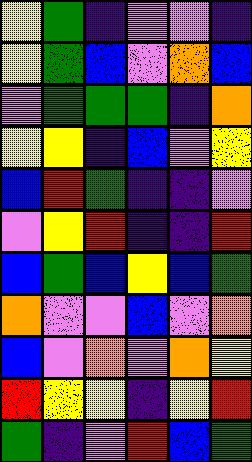[["yellow", "green", "indigo", "violet", "violet", "indigo"], ["yellow", "green", "blue", "violet", "orange", "blue"], ["violet", "green", "green", "green", "indigo", "orange"], ["yellow", "yellow", "indigo", "blue", "violet", "yellow"], ["blue", "red", "green", "indigo", "indigo", "violet"], ["violet", "yellow", "red", "indigo", "indigo", "red"], ["blue", "green", "blue", "yellow", "blue", "green"], ["orange", "violet", "violet", "blue", "violet", "orange"], ["blue", "violet", "orange", "violet", "orange", "yellow"], ["red", "yellow", "yellow", "indigo", "yellow", "red"], ["green", "indigo", "violet", "red", "blue", "green"]]